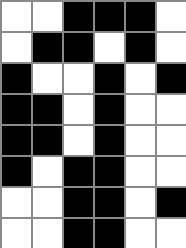[["white", "white", "black", "black", "black", "white"], ["white", "black", "black", "white", "black", "white"], ["black", "white", "white", "black", "white", "black"], ["black", "black", "white", "black", "white", "white"], ["black", "black", "white", "black", "white", "white"], ["black", "white", "black", "black", "white", "white"], ["white", "white", "black", "black", "white", "black"], ["white", "white", "black", "black", "white", "white"]]